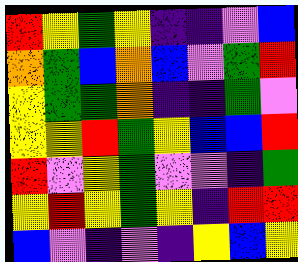[["red", "yellow", "green", "yellow", "indigo", "indigo", "violet", "blue"], ["orange", "green", "blue", "orange", "blue", "violet", "green", "red"], ["yellow", "green", "green", "orange", "indigo", "indigo", "green", "violet"], ["yellow", "yellow", "red", "green", "yellow", "blue", "blue", "red"], ["red", "violet", "yellow", "green", "violet", "violet", "indigo", "green"], ["yellow", "red", "yellow", "green", "yellow", "indigo", "red", "red"], ["blue", "violet", "indigo", "violet", "indigo", "yellow", "blue", "yellow"]]